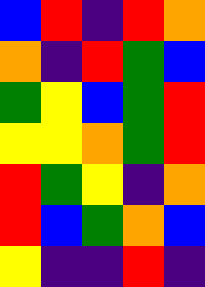[["blue", "red", "indigo", "red", "orange"], ["orange", "indigo", "red", "green", "blue"], ["green", "yellow", "blue", "green", "red"], ["yellow", "yellow", "orange", "green", "red"], ["red", "green", "yellow", "indigo", "orange"], ["red", "blue", "green", "orange", "blue"], ["yellow", "indigo", "indigo", "red", "indigo"]]